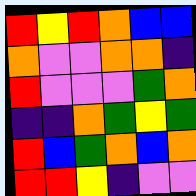[["red", "yellow", "red", "orange", "blue", "blue"], ["orange", "violet", "violet", "orange", "orange", "indigo"], ["red", "violet", "violet", "violet", "green", "orange"], ["indigo", "indigo", "orange", "green", "yellow", "green"], ["red", "blue", "green", "orange", "blue", "orange"], ["red", "red", "yellow", "indigo", "violet", "violet"]]